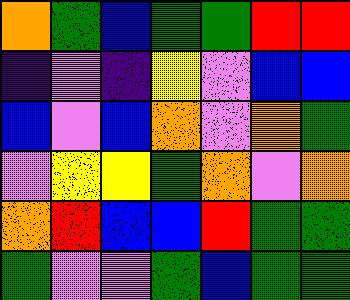[["orange", "green", "blue", "green", "green", "red", "red"], ["indigo", "violet", "indigo", "yellow", "violet", "blue", "blue"], ["blue", "violet", "blue", "orange", "violet", "orange", "green"], ["violet", "yellow", "yellow", "green", "orange", "violet", "orange"], ["orange", "red", "blue", "blue", "red", "green", "green"], ["green", "violet", "violet", "green", "blue", "green", "green"]]